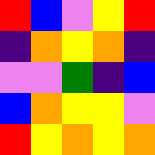[["red", "blue", "violet", "yellow", "red"], ["indigo", "orange", "yellow", "orange", "indigo"], ["violet", "violet", "green", "indigo", "blue"], ["blue", "orange", "yellow", "yellow", "violet"], ["red", "yellow", "orange", "yellow", "orange"]]